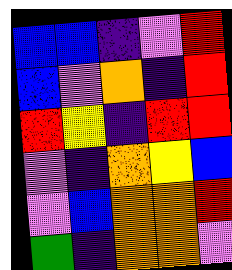[["blue", "blue", "indigo", "violet", "red"], ["blue", "violet", "orange", "indigo", "red"], ["red", "yellow", "indigo", "red", "red"], ["violet", "indigo", "orange", "yellow", "blue"], ["violet", "blue", "orange", "orange", "red"], ["green", "indigo", "orange", "orange", "violet"]]